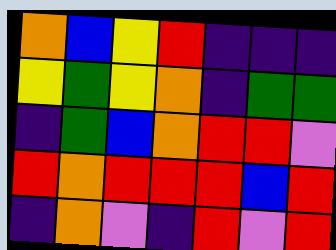[["orange", "blue", "yellow", "red", "indigo", "indigo", "indigo"], ["yellow", "green", "yellow", "orange", "indigo", "green", "green"], ["indigo", "green", "blue", "orange", "red", "red", "violet"], ["red", "orange", "red", "red", "red", "blue", "red"], ["indigo", "orange", "violet", "indigo", "red", "violet", "red"]]